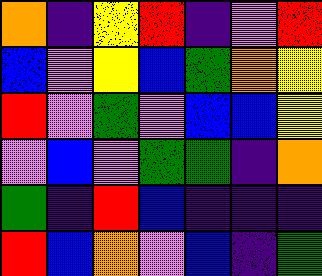[["orange", "indigo", "yellow", "red", "indigo", "violet", "red"], ["blue", "violet", "yellow", "blue", "green", "orange", "yellow"], ["red", "violet", "green", "violet", "blue", "blue", "yellow"], ["violet", "blue", "violet", "green", "green", "indigo", "orange"], ["green", "indigo", "red", "blue", "indigo", "indigo", "indigo"], ["red", "blue", "orange", "violet", "blue", "indigo", "green"]]